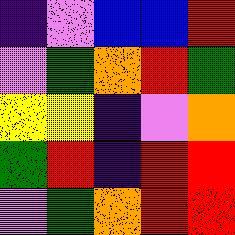[["indigo", "violet", "blue", "blue", "red"], ["violet", "green", "orange", "red", "green"], ["yellow", "yellow", "indigo", "violet", "orange"], ["green", "red", "indigo", "red", "red"], ["violet", "green", "orange", "red", "red"]]